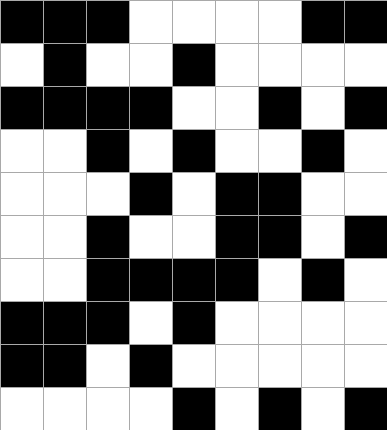[["black", "black", "black", "white", "white", "white", "white", "black", "black"], ["white", "black", "white", "white", "black", "white", "white", "white", "white"], ["black", "black", "black", "black", "white", "white", "black", "white", "black"], ["white", "white", "black", "white", "black", "white", "white", "black", "white"], ["white", "white", "white", "black", "white", "black", "black", "white", "white"], ["white", "white", "black", "white", "white", "black", "black", "white", "black"], ["white", "white", "black", "black", "black", "black", "white", "black", "white"], ["black", "black", "black", "white", "black", "white", "white", "white", "white"], ["black", "black", "white", "black", "white", "white", "white", "white", "white"], ["white", "white", "white", "white", "black", "white", "black", "white", "black"]]